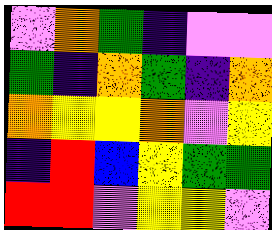[["violet", "orange", "green", "indigo", "violet", "violet"], ["green", "indigo", "orange", "green", "indigo", "orange"], ["orange", "yellow", "yellow", "orange", "violet", "yellow"], ["indigo", "red", "blue", "yellow", "green", "green"], ["red", "red", "violet", "yellow", "yellow", "violet"]]